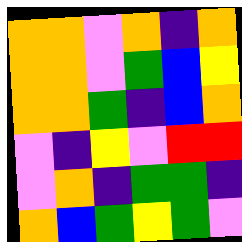[["orange", "orange", "violet", "orange", "indigo", "orange"], ["orange", "orange", "violet", "green", "blue", "yellow"], ["orange", "orange", "green", "indigo", "blue", "orange"], ["violet", "indigo", "yellow", "violet", "red", "red"], ["violet", "orange", "indigo", "green", "green", "indigo"], ["orange", "blue", "green", "yellow", "green", "violet"]]